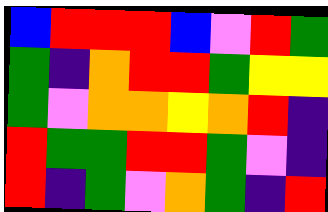[["blue", "red", "red", "red", "blue", "violet", "red", "green"], ["green", "indigo", "orange", "red", "red", "green", "yellow", "yellow"], ["green", "violet", "orange", "orange", "yellow", "orange", "red", "indigo"], ["red", "green", "green", "red", "red", "green", "violet", "indigo"], ["red", "indigo", "green", "violet", "orange", "green", "indigo", "red"]]